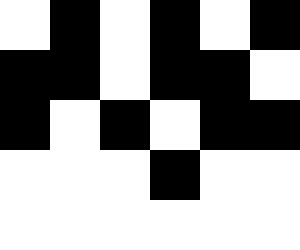[["white", "black", "white", "black", "white", "black"], ["black", "black", "white", "black", "black", "white"], ["black", "white", "black", "white", "black", "black"], ["white", "white", "white", "black", "white", "white"], ["white", "white", "white", "white", "white", "white"]]